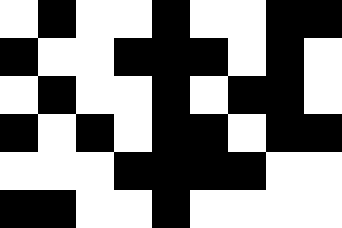[["white", "black", "white", "white", "black", "white", "white", "black", "black"], ["black", "white", "white", "black", "black", "black", "white", "black", "white"], ["white", "black", "white", "white", "black", "white", "black", "black", "white"], ["black", "white", "black", "white", "black", "black", "white", "black", "black"], ["white", "white", "white", "black", "black", "black", "black", "white", "white"], ["black", "black", "white", "white", "black", "white", "white", "white", "white"]]